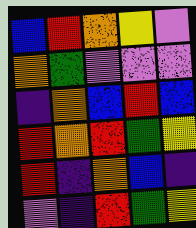[["blue", "red", "orange", "yellow", "violet"], ["orange", "green", "violet", "violet", "violet"], ["indigo", "orange", "blue", "red", "blue"], ["red", "orange", "red", "green", "yellow"], ["red", "indigo", "orange", "blue", "indigo"], ["violet", "indigo", "red", "green", "yellow"]]